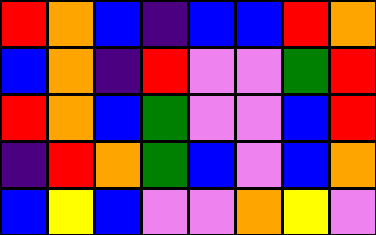[["red", "orange", "blue", "indigo", "blue", "blue", "red", "orange"], ["blue", "orange", "indigo", "red", "violet", "violet", "green", "red"], ["red", "orange", "blue", "green", "violet", "violet", "blue", "red"], ["indigo", "red", "orange", "green", "blue", "violet", "blue", "orange"], ["blue", "yellow", "blue", "violet", "violet", "orange", "yellow", "violet"]]